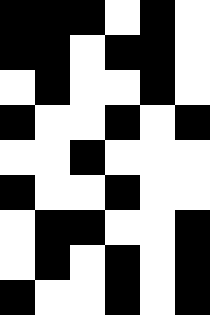[["black", "black", "black", "white", "black", "white"], ["black", "black", "white", "black", "black", "white"], ["white", "black", "white", "white", "black", "white"], ["black", "white", "white", "black", "white", "black"], ["white", "white", "black", "white", "white", "white"], ["black", "white", "white", "black", "white", "white"], ["white", "black", "black", "white", "white", "black"], ["white", "black", "white", "black", "white", "black"], ["black", "white", "white", "black", "white", "black"]]